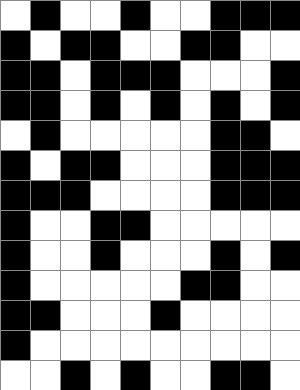[["white", "black", "white", "white", "black", "white", "white", "black", "black", "black"], ["black", "white", "black", "black", "white", "white", "black", "black", "white", "white"], ["black", "black", "white", "black", "black", "black", "white", "white", "white", "black"], ["black", "black", "white", "black", "white", "black", "white", "black", "white", "black"], ["white", "black", "white", "white", "white", "white", "white", "black", "black", "white"], ["black", "white", "black", "black", "white", "white", "white", "black", "black", "black"], ["black", "black", "black", "white", "white", "white", "white", "black", "black", "black"], ["black", "white", "white", "black", "black", "white", "white", "white", "white", "white"], ["black", "white", "white", "black", "white", "white", "white", "black", "white", "black"], ["black", "white", "white", "white", "white", "white", "black", "black", "white", "white"], ["black", "black", "white", "white", "white", "black", "white", "white", "white", "white"], ["black", "white", "white", "white", "white", "white", "white", "white", "white", "white"], ["white", "white", "black", "white", "black", "white", "white", "black", "black", "white"]]